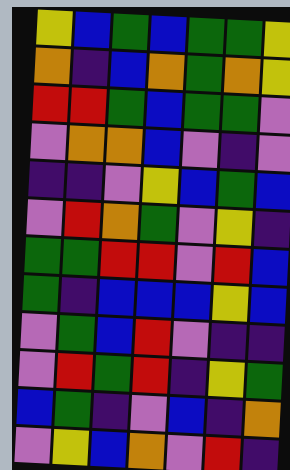[["yellow", "blue", "green", "blue", "green", "green", "yellow"], ["orange", "indigo", "blue", "orange", "green", "orange", "yellow"], ["red", "red", "green", "blue", "green", "green", "violet"], ["violet", "orange", "orange", "blue", "violet", "indigo", "violet"], ["indigo", "indigo", "violet", "yellow", "blue", "green", "blue"], ["violet", "red", "orange", "green", "violet", "yellow", "indigo"], ["green", "green", "red", "red", "violet", "red", "blue"], ["green", "indigo", "blue", "blue", "blue", "yellow", "blue"], ["violet", "green", "blue", "red", "violet", "indigo", "indigo"], ["violet", "red", "green", "red", "indigo", "yellow", "green"], ["blue", "green", "indigo", "violet", "blue", "indigo", "orange"], ["violet", "yellow", "blue", "orange", "violet", "red", "indigo"]]